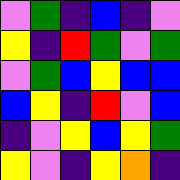[["violet", "green", "indigo", "blue", "indigo", "violet"], ["yellow", "indigo", "red", "green", "violet", "green"], ["violet", "green", "blue", "yellow", "blue", "blue"], ["blue", "yellow", "indigo", "red", "violet", "blue"], ["indigo", "violet", "yellow", "blue", "yellow", "green"], ["yellow", "violet", "indigo", "yellow", "orange", "indigo"]]